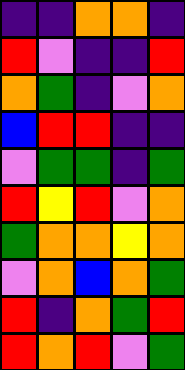[["indigo", "indigo", "orange", "orange", "indigo"], ["red", "violet", "indigo", "indigo", "red"], ["orange", "green", "indigo", "violet", "orange"], ["blue", "red", "red", "indigo", "indigo"], ["violet", "green", "green", "indigo", "green"], ["red", "yellow", "red", "violet", "orange"], ["green", "orange", "orange", "yellow", "orange"], ["violet", "orange", "blue", "orange", "green"], ["red", "indigo", "orange", "green", "red"], ["red", "orange", "red", "violet", "green"]]